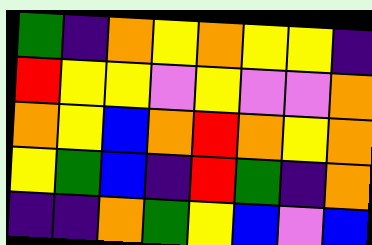[["green", "indigo", "orange", "yellow", "orange", "yellow", "yellow", "indigo"], ["red", "yellow", "yellow", "violet", "yellow", "violet", "violet", "orange"], ["orange", "yellow", "blue", "orange", "red", "orange", "yellow", "orange"], ["yellow", "green", "blue", "indigo", "red", "green", "indigo", "orange"], ["indigo", "indigo", "orange", "green", "yellow", "blue", "violet", "blue"]]